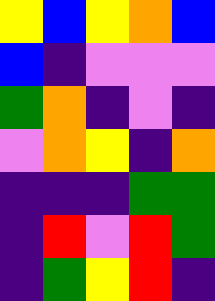[["yellow", "blue", "yellow", "orange", "blue"], ["blue", "indigo", "violet", "violet", "violet"], ["green", "orange", "indigo", "violet", "indigo"], ["violet", "orange", "yellow", "indigo", "orange"], ["indigo", "indigo", "indigo", "green", "green"], ["indigo", "red", "violet", "red", "green"], ["indigo", "green", "yellow", "red", "indigo"]]